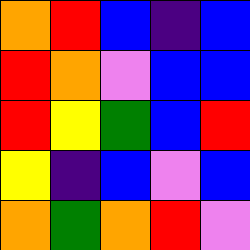[["orange", "red", "blue", "indigo", "blue"], ["red", "orange", "violet", "blue", "blue"], ["red", "yellow", "green", "blue", "red"], ["yellow", "indigo", "blue", "violet", "blue"], ["orange", "green", "orange", "red", "violet"]]